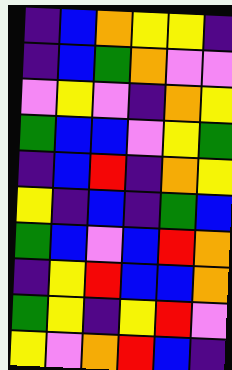[["indigo", "blue", "orange", "yellow", "yellow", "indigo"], ["indigo", "blue", "green", "orange", "violet", "violet"], ["violet", "yellow", "violet", "indigo", "orange", "yellow"], ["green", "blue", "blue", "violet", "yellow", "green"], ["indigo", "blue", "red", "indigo", "orange", "yellow"], ["yellow", "indigo", "blue", "indigo", "green", "blue"], ["green", "blue", "violet", "blue", "red", "orange"], ["indigo", "yellow", "red", "blue", "blue", "orange"], ["green", "yellow", "indigo", "yellow", "red", "violet"], ["yellow", "violet", "orange", "red", "blue", "indigo"]]